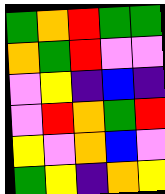[["green", "orange", "red", "green", "green"], ["orange", "green", "red", "violet", "violet"], ["violet", "yellow", "indigo", "blue", "indigo"], ["violet", "red", "orange", "green", "red"], ["yellow", "violet", "orange", "blue", "violet"], ["green", "yellow", "indigo", "orange", "yellow"]]